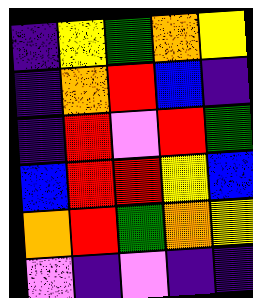[["indigo", "yellow", "green", "orange", "yellow"], ["indigo", "orange", "red", "blue", "indigo"], ["indigo", "red", "violet", "red", "green"], ["blue", "red", "red", "yellow", "blue"], ["orange", "red", "green", "orange", "yellow"], ["violet", "indigo", "violet", "indigo", "indigo"]]